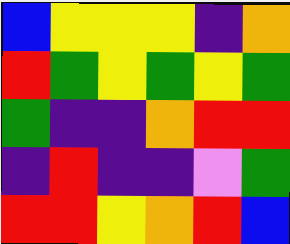[["blue", "yellow", "yellow", "yellow", "indigo", "orange"], ["red", "green", "yellow", "green", "yellow", "green"], ["green", "indigo", "indigo", "orange", "red", "red"], ["indigo", "red", "indigo", "indigo", "violet", "green"], ["red", "red", "yellow", "orange", "red", "blue"]]